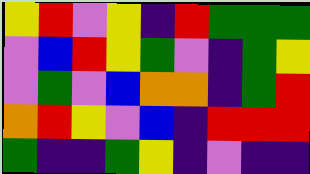[["yellow", "red", "violet", "yellow", "indigo", "red", "green", "green", "green"], ["violet", "blue", "red", "yellow", "green", "violet", "indigo", "green", "yellow"], ["violet", "green", "violet", "blue", "orange", "orange", "indigo", "green", "red"], ["orange", "red", "yellow", "violet", "blue", "indigo", "red", "red", "red"], ["green", "indigo", "indigo", "green", "yellow", "indigo", "violet", "indigo", "indigo"]]